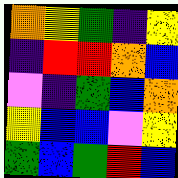[["orange", "yellow", "green", "indigo", "yellow"], ["indigo", "red", "red", "orange", "blue"], ["violet", "indigo", "green", "blue", "orange"], ["yellow", "blue", "blue", "violet", "yellow"], ["green", "blue", "green", "red", "blue"]]